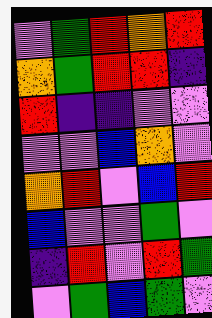[["violet", "green", "red", "orange", "red"], ["orange", "green", "red", "red", "indigo"], ["red", "indigo", "indigo", "violet", "violet"], ["violet", "violet", "blue", "orange", "violet"], ["orange", "red", "violet", "blue", "red"], ["blue", "violet", "violet", "green", "violet"], ["indigo", "red", "violet", "red", "green"], ["violet", "green", "blue", "green", "violet"]]